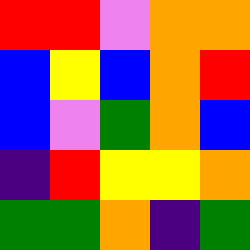[["red", "red", "violet", "orange", "orange"], ["blue", "yellow", "blue", "orange", "red"], ["blue", "violet", "green", "orange", "blue"], ["indigo", "red", "yellow", "yellow", "orange"], ["green", "green", "orange", "indigo", "green"]]